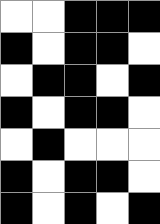[["white", "white", "black", "black", "black"], ["black", "white", "black", "black", "white"], ["white", "black", "black", "white", "black"], ["black", "white", "black", "black", "white"], ["white", "black", "white", "white", "white"], ["black", "white", "black", "black", "white"], ["black", "white", "black", "white", "black"]]